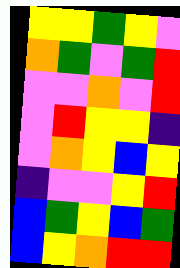[["yellow", "yellow", "green", "yellow", "violet"], ["orange", "green", "violet", "green", "red"], ["violet", "violet", "orange", "violet", "red"], ["violet", "red", "yellow", "yellow", "indigo"], ["violet", "orange", "yellow", "blue", "yellow"], ["indigo", "violet", "violet", "yellow", "red"], ["blue", "green", "yellow", "blue", "green"], ["blue", "yellow", "orange", "red", "red"]]